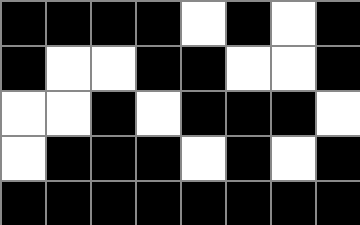[["black", "black", "black", "black", "white", "black", "white", "black"], ["black", "white", "white", "black", "black", "white", "white", "black"], ["white", "white", "black", "white", "black", "black", "black", "white"], ["white", "black", "black", "black", "white", "black", "white", "black"], ["black", "black", "black", "black", "black", "black", "black", "black"]]